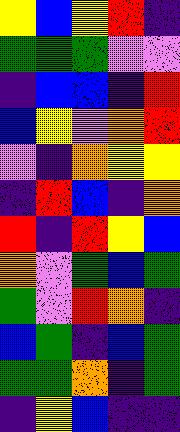[["yellow", "blue", "yellow", "red", "indigo"], ["green", "green", "green", "violet", "violet"], ["indigo", "blue", "blue", "indigo", "red"], ["blue", "yellow", "violet", "orange", "red"], ["violet", "indigo", "orange", "yellow", "yellow"], ["indigo", "red", "blue", "indigo", "orange"], ["red", "indigo", "red", "yellow", "blue"], ["orange", "violet", "green", "blue", "green"], ["green", "violet", "red", "orange", "indigo"], ["blue", "green", "indigo", "blue", "green"], ["green", "green", "orange", "indigo", "green"], ["indigo", "yellow", "blue", "indigo", "indigo"]]